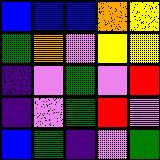[["blue", "blue", "blue", "orange", "yellow"], ["green", "orange", "violet", "yellow", "yellow"], ["indigo", "violet", "green", "violet", "red"], ["indigo", "violet", "green", "red", "violet"], ["blue", "green", "indigo", "violet", "green"]]